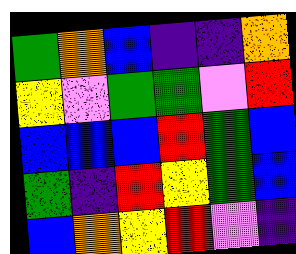[["green", "orange", "blue", "indigo", "indigo", "orange"], ["yellow", "violet", "green", "green", "violet", "red"], ["blue", "blue", "blue", "red", "green", "blue"], ["green", "indigo", "red", "yellow", "green", "blue"], ["blue", "orange", "yellow", "red", "violet", "indigo"]]